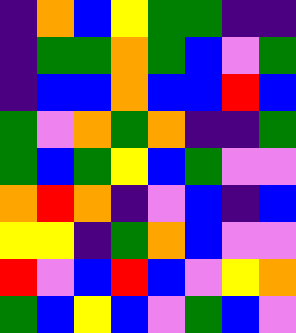[["indigo", "orange", "blue", "yellow", "green", "green", "indigo", "indigo"], ["indigo", "green", "green", "orange", "green", "blue", "violet", "green"], ["indigo", "blue", "blue", "orange", "blue", "blue", "red", "blue"], ["green", "violet", "orange", "green", "orange", "indigo", "indigo", "green"], ["green", "blue", "green", "yellow", "blue", "green", "violet", "violet"], ["orange", "red", "orange", "indigo", "violet", "blue", "indigo", "blue"], ["yellow", "yellow", "indigo", "green", "orange", "blue", "violet", "violet"], ["red", "violet", "blue", "red", "blue", "violet", "yellow", "orange"], ["green", "blue", "yellow", "blue", "violet", "green", "blue", "violet"]]